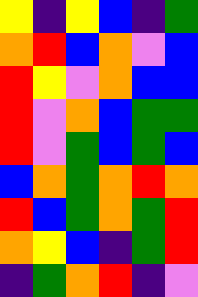[["yellow", "indigo", "yellow", "blue", "indigo", "green"], ["orange", "red", "blue", "orange", "violet", "blue"], ["red", "yellow", "violet", "orange", "blue", "blue"], ["red", "violet", "orange", "blue", "green", "green"], ["red", "violet", "green", "blue", "green", "blue"], ["blue", "orange", "green", "orange", "red", "orange"], ["red", "blue", "green", "orange", "green", "red"], ["orange", "yellow", "blue", "indigo", "green", "red"], ["indigo", "green", "orange", "red", "indigo", "violet"]]